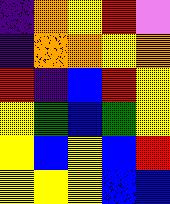[["indigo", "orange", "yellow", "red", "violet"], ["indigo", "orange", "orange", "yellow", "orange"], ["red", "indigo", "blue", "red", "yellow"], ["yellow", "green", "blue", "green", "yellow"], ["yellow", "blue", "yellow", "blue", "red"], ["yellow", "yellow", "yellow", "blue", "blue"]]